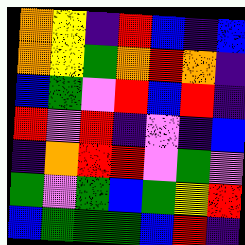[["orange", "yellow", "indigo", "red", "blue", "indigo", "blue"], ["orange", "yellow", "green", "orange", "red", "orange", "indigo"], ["blue", "green", "violet", "red", "blue", "red", "indigo"], ["red", "violet", "red", "indigo", "violet", "indigo", "blue"], ["indigo", "orange", "red", "red", "violet", "green", "violet"], ["green", "violet", "green", "blue", "green", "yellow", "red"], ["blue", "green", "green", "green", "blue", "red", "indigo"]]